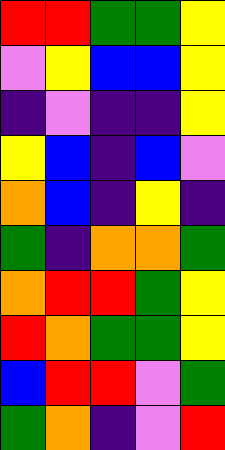[["red", "red", "green", "green", "yellow"], ["violet", "yellow", "blue", "blue", "yellow"], ["indigo", "violet", "indigo", "indigo", "yellow"], ["yellow", "blue", "indigo", "blue", "violet"], ["orange", "blue", "indigo", "yellow", "indigo"], ["green", "indigo", "orange", "orange", "green"], ["orange", "red", "red", "green", "yellow"], ["red", "orange", "green", "green", "yellow"], ["blue", "red", "red", "violet", "green"], ["green", "orange", "indigo", "violet", "red"]]